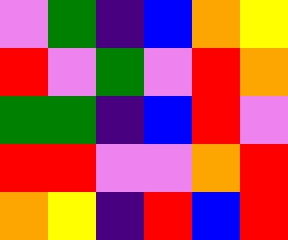[["violet", "green", "indigo", "blue", "orange", "yellow"], ["red", "violet", "green", "violet", "red", "orange"], ["green", "green", "indigo", "blue", "red", "violet"], ["red", "red", "violet", "violet", "orange", "red"], ["orange", "yellow", "indigo", "red", "blue", "red"]]